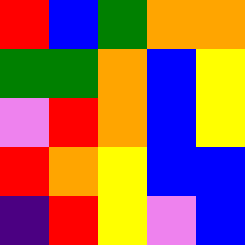[["red", "blue", "green", "orange", "orange"], ["green", "green", "orange", "blue", "yellow"], ["violet", "red", "orange", "blue", "yellow"], ["red", "orange", "yellow", "blue", "blue"], ["indigo", "red", "yellow", "violet", "blue"]]